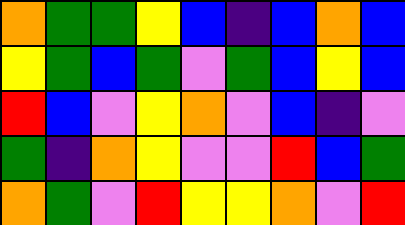[["orange", "green", "green", "yellow", "blue", "indigo", "blue", "orange", "blue"], ["yellow", "green", "blue", "green", "violet", "green", "blue", "yellow", "blue"], ["red", "blue", "violet", "yellow", "orange", "violet", "blue", "indigo", "violet"], ["green", "indigo", "orange", "yellow", "violet", "violet", "red", "blue", "green"], ["orange", "green", "violet", "red", "yellow", "yellow", "orange", "violet", "red"]]